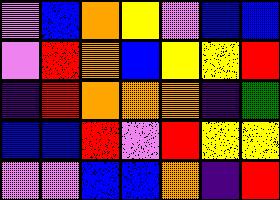[["violet", "blue", "orange", "yellow", "violet", "blue", "blue"], ["violet", "red", "orange", "blue", "yellow", "yellow", "red"], ["indigo", "red", "orange", "orange", "orange", "indigo", "green"], ["blue", "blue", "red", "violet", "red", "yellow", "yellow"], ["violet", "violet", "blue", "blue", "orange", "indigo", "red"]]